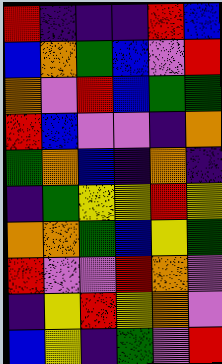[["red", "indigo", "indigo", "indigo", "red", "blue"], ["blue", "orange", "green", "blue", "violet", "red"], ["orange", "violet", "red", "blue", "green", "green"], ["red", "blue", "violet", "violet", "indigo", "orange"], ["green", "orange", "blue", "indigo", "orange", "indigo"], ["indigo", "green", "yellow", "yellow", "red", "yellow"], ["orange", "orange", "green", "blue", "yellow", "green"], ["red", "violet", "violet", "red", "orange", "violet"], ["indigo", "yellow", "red", "yellow", "orange", "violet"], ["blue", "yellow", "indigo", "green", "violet", "red"]]